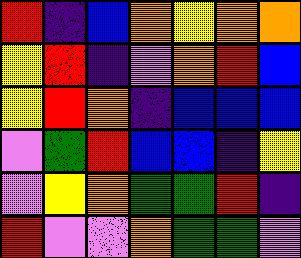[["red", "indigo", "blue", "orange", "yellow", "orange", "orange"], ["yellow", "red", "indigo", "violet", "orange", "red", "blue"], ["yellow", "red", "orange", "indigo", "blue", "blue", "blue"], ["violet", "green", "red", "blue", "blue", "indigo", "yellow"], ["violet", "yellow", "orange", "green", "green", "red", "indigo"], ["red", "violet", "violet", "orange", "green", "green", "violet"]]